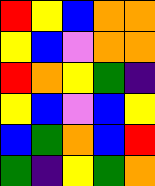[["red", "yellow", "blue", "orange", "orange"], ["yellow", "blue", "violet", "orange", "orange"], ["red", "orange", "yellow", "green", "indigo"], ["yellow", "blue", "violet", "blue", "yellow"], ["blue", "green", "orange", "blue", "red"], ["green", "indigo", "yellow", "green", "orange"]]